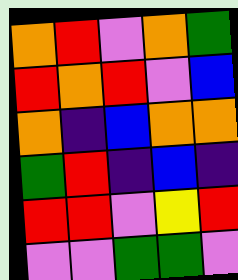[["orange", "red", "violet", "orange", "green"], ["red", "orange", "red", "violet", "blue"], ["orange", "indigo", "blue", "orange", "orange"], ["green", "red", "indigo", "blue", "indigo"], ["red", "red", "violet", "yellow", "red"], ["violet", "violet", "green", "green", "violet"]]